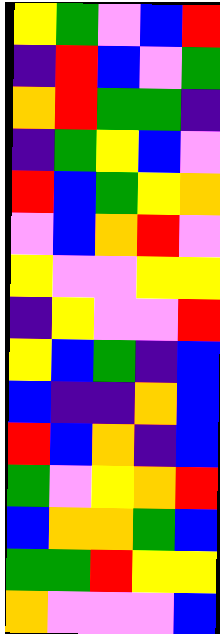[["yellow", "green", "violet", "blue", "red"], ["indigo", "red", "blue", "violet", "green"], ["orange", "red", "green", "green", "indigo"], ["indigo", "green", "yellow", "blue", "violet"], ["red", "blue", "green", "yellow", "orange"], ["violet", "blue", "orange", "red", "violet"], ["yellow", "violet", "violet", "yellow", "yellow"], ["indigo", "yellow", "violet", "violet", "red"], ["yellow", "blue", "green", "indigo", "blue"], ["blue", "indigo", "indigo", "orange", "blue"], ["red", "blue", "orange", "indigo", "blue"], ["green", "violet", "yellow", "orange", "red"], ["blue", "orange", "orange", "green", "blue"], ["green", "green", "red", "yellow", "yellow"], ["orange", "violet", "violet", "violet", "blue"]]